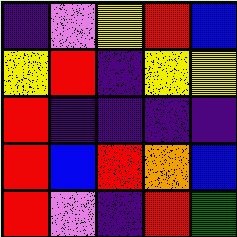[["indigo", "violet", "yellow", "red", "blue"], ["yellow", "red", "indigo", "yellow", "yellow"], ["red", "indigo", "indigo", "indigo", "indigo"], ["red", "blue", "red", "orange", "blue"], ["red", "violet", "indigo", "red", "green"]]